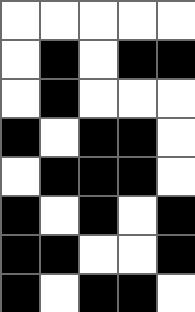[["white", "white", "white", "white", "white"], ["white", "black", "white", "black", "black"], ["white", "black", "white", "white", "white"], ["black", "white", "black", "black", "white"], ["white", "black", "black", "black", "white"], ["black", "white", "black", "white", "black"], ["black", "black", "white", "white", "black"], ["black", "white", "black", "black", "white"]]